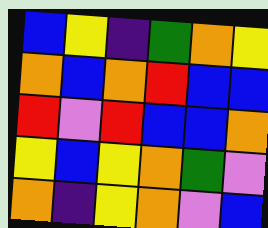[["blue", "yellow", "indigo", "green", "orange", "yellow"], ["orange", "blue", "orange", "red", "blue", "blue"], ["red", "violet", "red", "blue", "blue", "orange"], ["yellow", "blue", "yellow", "orange", "green", "violet"], ["orange", "indigo", "yellow", "orange", "violet", "blue"]]